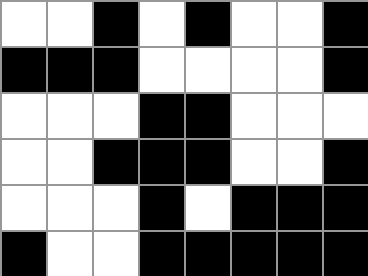[["white", "white", "black", "white", "black", "white", "white", "black"], ["black", "black", "black", "white", "white", "white", "white", "black"], ["white", "white", "white", "black", "black", "white", "white", "white"], ["white", "white", "black", "black", "black", "white", "white", "black"], ["white", "white", "white", "black", "white", "black", "black", "black"], ["black", "white", "white", "black", "black", "black", "black", "black"]]